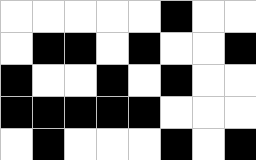[["white", "white", "white", "white", "white", "black", "white", "white"], ["white", "black", "black", "white", "black", "white", "white", "black"], ["black", "white", "white", "black", "white", "black", "white", "white"], ["black", "black", "black", "black", "black", "white", "white", "white"], ["white", "black", "white", "white", "white", "black", "white", "black"]]